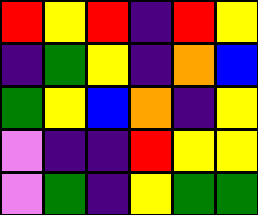[["red", "yellow", "red", "indigo", "red", "yellow"], ["indigo", "green", "yellow", "indigo", "orange", "blue"], ["green", "yellow", "blue", "orange", "indigo", "yellow"], ["violet", "indigo", "indigo", "red", "yellow", "yellow"], ["violet", "green", "indigo", "yellow", "green", "green"]]